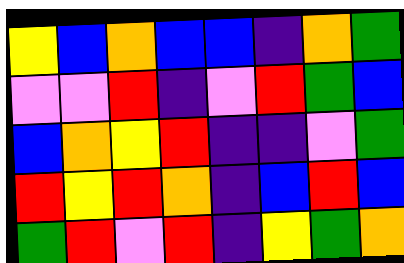[["yellow", "blue", "orange", "blue", "blue", "indigo", "orange", "green"], ["violet", "violet", "red", "indigo", "violet", "red", "green", "blue"], ["blue", "orange", "yellow", "red", "indigo", "indigo", "violet", "green"], ["red", "yellow", "red", "orange", "indigo", "blue", "red", "blue"], ["green", "red", "violet", "red", "indigo", "yellow", "green", "orange"]]